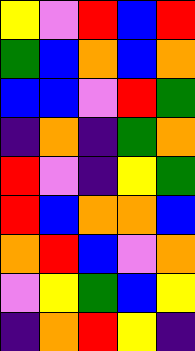[["yellow", "violet", "red", "blue", "red"], ["green", "blue", "orange", "blue", "orange"], ["blue", "blue", "violet", "red", "green"], ["indigo", "orange", "indigo", "green", "orange"], ["red", "violet", "indigo", "yellow", "green"], ["red", "blue", "orange", "orange", "blue"], ["orange", "red", "blue", "violet", "orange"], ["violet", "yellow", "green", "blue", "yellow"], ["indigo", "orange", "red", "yellow", "indigo"]]